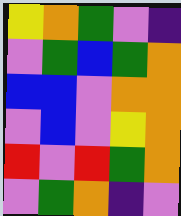[["yellow", "orange", "green", "violet", "indigo"], ["violet", "green", "blue", "green", "orange"], ["blue", "blue", "violet", "orange", "orange"], ["violet", "blue", "violet", "yellow", "orange"], ["red", "violet", "red", "green", "orange"], ["violet", "green", "orange", "indigo", "violet"]]